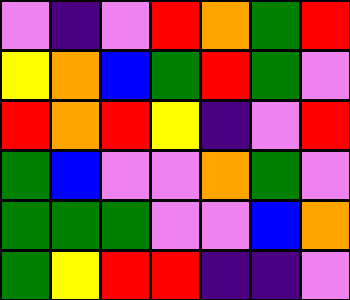[["violet", "indigo", "violet", "red", "orange", "green", "red"], ["yellow", "orange", "blue", "green", "red", "green", "violet"], ["red", "orange", "red", "yellow", "indigo", "violet", "red"], ["green", "blue", "violet", "violet", "orange", "green", "violet"], ["green", "green", "green", "violet", "violet", "blue", "orange"], ["green", "yellow", "red", "red", "indigo", "indigo", "violet"]]